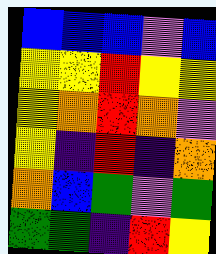[["blue", "blue", "blue", "violet", "blue"], ["yellow", "yellow", "red", "yellow", "yellow"], ["yellow", "orange", "red", "orange", "violet"], ["yellow", "indigo", "red", "indigo", "orange"], ["orange", "blue", "green", "violet", "green"], ["green", "green", "indigo", "red", "yellow"]]